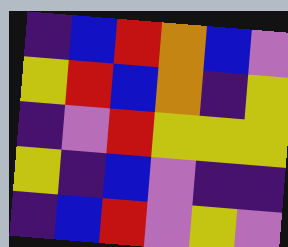[["indigo", "blue", "red", "orange", "blue", "violet"], ["yellow", "red", "blue", "orange", "indigo", "yellow"], ["indigo", "violet", "red", "yellow", "yellow", "yellow"], ["yellow", "indigo", "blue", "violet", "indigo", "indigo"], ["indigo", "blue", "red", "violet", "yellow", "violet"]]